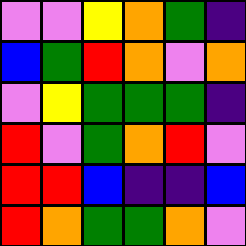[["violet", "violet", "yellow", "orange", "green", "indigo"], ["blue", "green", "red", "orange", "violet", "orange"], ["violet", "yellow", "green", "green", "green", "indigo"], ["red", "violet", "green", "orange", "red", "violet"], ["red", "red", "blue", "indigo", "indigo", "blue"], ["red", "orange", "green", "green", "orange", "violet"]]